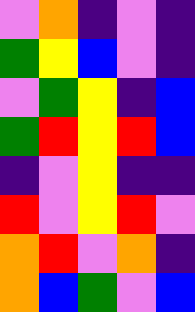[["violet", "orange", "indigo", "violet", "indigo"], ["green", "yellow", "blue", "violet", "indigo"], ["violet", "green", "yellow", "indigo", "blue"], ["green", "red", "yellow", "red", "blue"], ["indigo", "violet", "yellow", "indigo", "indigo"], ["red", "violet", "yellow", "red", "violet"], ["orange", "red", "violet", "orange", "indigo"], ["orange", "blue", "green", "violet", "blue"]]